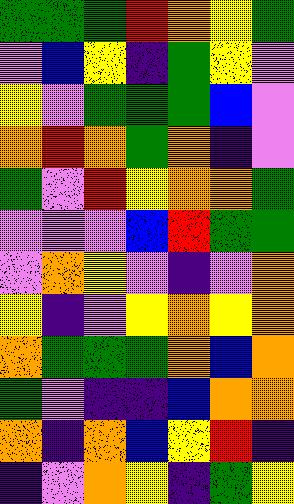[["green", "green", "green", "red", "orange", "yellow", "green"], ["violet", "blue", "yellow", "indigo", "green", "yellow", "violet"], ["yellow", "violet", "green", "green", "green", "blue", "violet"], ["orange", "red", "orange", "green", "orange", "indigo", "violet"], ["green", "violet", "red", "yellow", "orange", "orange", "green"], ["violet", "violet", "violet", "blue", "red", "green", "green"], ["violet", "orange", "yellow", "violet", "indigo", "violet", "orange"], ["yellow", "indigo", "violet", "yellow", "orange", "yellow", "orange"], ["orange", "green", "green", "green", "orange", "blue", "orange"], ["green", "violet", "indigo", "indigo", "blue", "orange", "orange"], ["orange", "indigo", "orange", "blue", "yellow", "red", "indigo"], ["indigo", "violet", "orange", "yellow", "indigo", "green", "yellow"]]